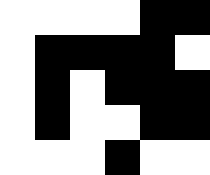[["white", "white", "white", "white", "black", "black"], ["white", "black", "black", "black", "black", "white"], ["white", "black", "white", "black", "black", "black"], ["white", "black", "white", "white", "black", "black"], ["white", "white", "white", "black", "white", "white"]]